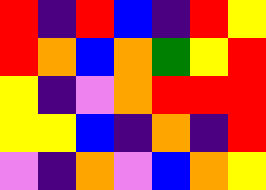[["red", "indigo", "red", "blue", "indigo", "red", "yellow"], ["red", "orange", "blue", "orange", "green", "yellow", "red"], ["yellow", "indigo", "violet", "orange", "red", "red", "red"], ["yellow", "yellow", "blue", "indigo", "orange", "indigo", "red"], ["violet", "indigo", "orange", "violet", "blue", "orange", "yellow"]]